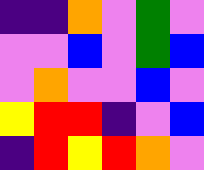[["indigo", "indigo", "orange", "violet", "green", "violet"], ["violet", "violet", "blue", "violet", "green", "blue"], ["violet", "orange", "violet", "violet", "blue", "violet"], ["yellow", "red", "red", "indigo", "violet", "blue"], ["indigo", "red", "yellow", "red", "orange", "violet"]]